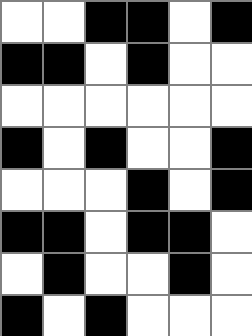[["white", "white", "black", "black", "white", "black"], ["black", "black", "white", "black", "white", "white"], ["white", "white", "white", "white", "white", "white"], ["black", "white", "black", "white", "white", "black"], ["white", "white", "white", "black", "white", "black"], ["black", "black", "white", "black", "black", "white"], ["white", "black", "white", "white", "black", "white"], ["black", "white", "black", "white", "white", "white"]]